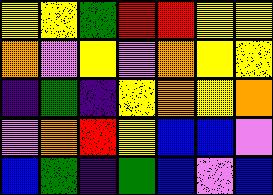[["yellow", "yellow", "green", "red", "red", "yellow", "yellow"], ["orange", "violet", "yellow", "violet", "orange", "yellow", "yellow"], ["indigo", "green", "indigo", "yellow", "orange", "yellow", "orange"], ["violet", "orange", "red", "yellow", "blue", "blue", "violet"], ["blue", "green", "indigo", "green", "blue", "violet", "blue"]]